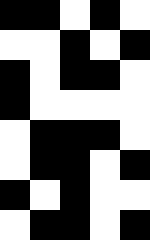[["black", "black", "white", "black", "white"], ["white", "white", "black", "white", "black"], ["black", "white", "black", "black", "white"], ["black", "white", "white", "white", "white"], ["white", "black", "black", "black", "white"], ["white", "black", "black", "white", "black"], ["black", "white", "black", "white", "white"], ["white", "black", "black", "white", "black"]]